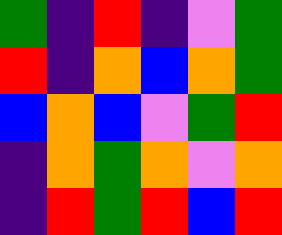[["green", "indigo", "red", "indigo", "violet", "green"], ["red", "indigo", "orange", "blue", "orange", "green"], ["blue", "orange", "blue", "violet", "green", "red"], ["indigo", "orange", "green", "orange", "violet", "orange"], ["indigo", "red", "green", "red", "blue", "red"]]